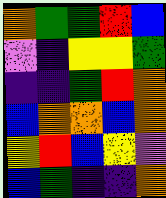[["orange", "green", "green", "red", "blue"], ["violet", "indigo", "yellow", "yellow", "green"], ["indigo", "indigo", "green", "red", "orange"], ["blue", "orange", "orange", "blue", "orange"], ["yellow", "red", "blue", "yellow", "violet"], ["blue", "green", "indigo", "indigo", "orange"]]